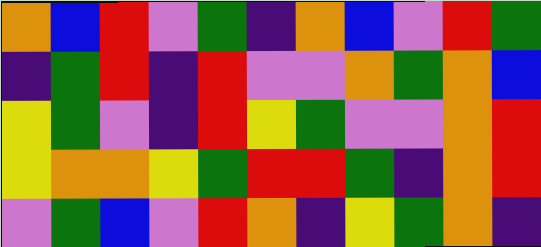[["orange", "blue", "red", "violet", "green", "indigo", "orange", "blue", "violet", "red", "green"], ["indigo", "green", "red", "indigo", "red", "violet", "violet", "orange", "green", "orange", "blue"], ["yellow", "green", "violet", "indigo", "red", "yellow", "green", "violet", "violet", "orange", "red"], ["yellow", "orange", "orange", "yellow", "green", "red", "red", "green", "indigo", "orange", "red"], ["violet", "green", "blue", "violet", "red", "orange", "indigo", "yellow", "green", "orange", "indigo"]]